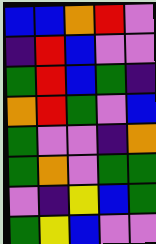[["blue", "blue", "orange", "red", "violet"], ["indigo", "red", "blue", "violet", "violet"], ["green", "red", "blue", "green", "indigo"], ["orange", "red", "green", "violet", "blue"], ["green", "violet", "violet", "indigo", "orange"], ["green", "orange", "violet", "green", "green"], ["violet", "indigo", "yellow", "blue", "green"], ["green", "yellow", "blue", "violet", "violet"]]